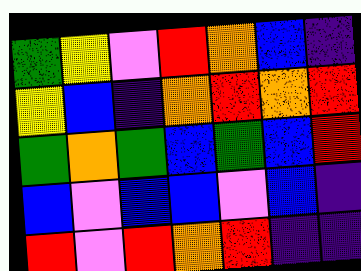[["green", "yellow", "violet", "red", "orange", "blue", "indigo"], ["yellow", "blue", "indigo", "orange", "red", "orange", "red"], ["green", "orange", "green", "blue", "green", "blue", "red"], ["blue", "violet", "blue", "blue", "violet", "blue", "indigo"], ["red", "violet", "red", "orange", "red", "indigo", "indigo"]]